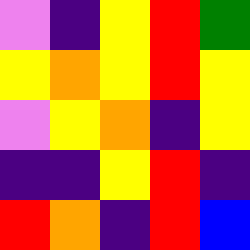[["violet", "indigo", "yellow", "red", "green"], ["yellow", "orange", "yellow", "red", "yellow"], ["violet", "yellow", "orange", "indigo", "yellow"], ["indigo", "indigo", "yellow", "red", "indigo"], ["red", "orange", "indigo", "red", "blue"]]